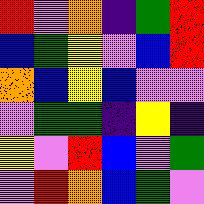[["red", "violet", "orange", "indigo", "green", "red"], ["blue", "green", "yellow", "violet", "blue", "red"], ["orange", "blue", "yellow", "blue", "violet", "violet"], ["violet", "green", "green", "indigo", "yellow", "indigo"], ["yellow", "violet", "red", "blue", "violet", "green"], ["violet", "red", "orange", "blue", "green", "violet"]]